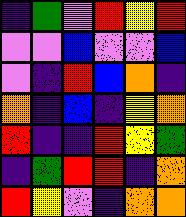[["indigo", "green", "violet", "red", "yellow", "red"], ["violet", "violet", "blue", "violet", "violet", "blue"], ["violet", "indigo", "red", "blue", "orange", "indigo"], ["orange", "indigo", "blue", "indigo", "yellow", "orange"], ["red", "indigo", "indigo", "red", "yellow", "green"], ["indigo", "green", "red", "red", "indigo", "orange"], ["red", "yellow", "violet", "indigo", "orange", "orange"]]